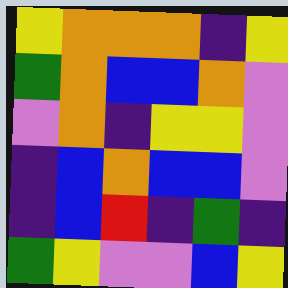[["yellow", "orange", "orange", "orange", "indigo", "yellow"], ["green", "orange", "blue", "blue", "orange", "violet"], ["violet", "orange", "indigo", "yellow", "yellow", "violet"], ["indigo", "blue", "orange", "blue", "blue", "violet"], ["indigo", "blue", "red", "indigo", "green", "indigo"], ["green", "yellow", "violet", "violet", "blue", "yellow"]]